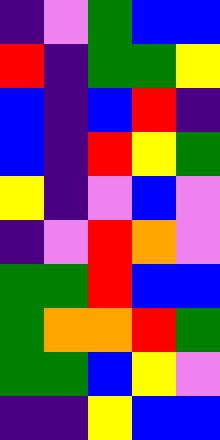[["indigo", "violet", "green", "blue", "blue"], ["red", "indigo", "green", "green", "yellow"], ["blue", "indigo", "blue", "red", "indigo"], ["blue", "indigo", "red", "yellow", "green"], ["yellow", "indigo", "violet", "blue", "violet"], ["indigo", "violet", "red", "orange", "violet"], ["green", "green", "red", "blue", "blue"], ["green", "orange", "orange", "red", "green"], ["green", "green", "blue", "yellow", "violet"], ["indigo", "indigo", "yellow", "blue", "blue"]]